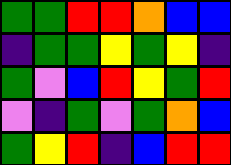[["green", "green", "red", "red", "orange", "blue", "blue"], ["indigo", "green", "green", "yellow", "green", "yellow", "indigo"], ["green", "violet", "blue", "red", "yellow", "green", "red"], ["violet", "indigo", "green", "violet", "green", "orange", "blue"], ["green", "yellow", "red", "indigo", "blue", "red", "red"]]